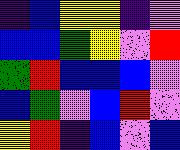[["indigo", "blue", "yellow", "yellow", "indigo", "violet"], ["blue", "blue", "green", "yellow", "violet", "red"], ["green", "red", "blue", "blue", "blue", "violet"], ["blue", "green", "violet", "blue", "red", "violet"], ["yellow", "red", "indigo", "blue", "violet", "blue"]]